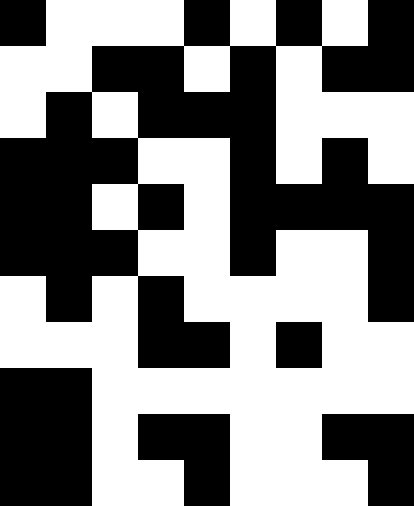[["black", "white", "white", "white", "black", "white", "black", "white", "black"], ["white", "white", "black", "black", "white", "black", "white", "black", "black"], ["white", "black", "white", "black", "black", "black", "white", "white", "white"], ["black", "black", "black", "white", "white", "black", "white", "black", "white"], ["black", "black", "white", "black", "white", "black", "black", "black", "black"], ["black", "black", "black", "white", "white", "black", "white", "white", "black"], ["white", "black", "white", "black", "white", "white", "white", "white", "black"], ["white", "white", "white", "black", "black", "white", "black", "white", "white"], ["black", "black", "white", "white", "white", "white", "white", "white", "white"], ["black", "black", "white", "black", "black", "white", "white", "black", "black"], ["black", "black", "white", "white", "black", "white", "white", "white", "black"]]